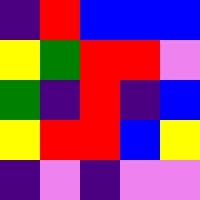[["indigo", "red", "blue", "blue", "blue"], ["yellow", "green", "red", "red", "violet"], ["green", "indigo", "red", "indigo", "blue"], ["yellow", "red", "red", "blue", "yellow"], ["indigo", "violet", "indigo", "violet", "violet"]]